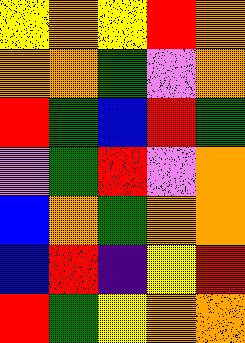[["yellow", "orange", "yellow", "red", "orange"], ["orange", "orange", "green", "violet", "orange"], ["red", "green", "blue", "red", "green"], ["violet", "green", "red", "violet", "orange"], ["blue", "orange", "green", "orange", "orange"], ["blue", "red", "indigo", "yellow", "red"], ["red", "green", "yellow", "orange", "orange"]]